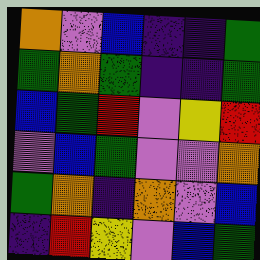[["orange", "violet", "blue", "indigo", "indigo", "green"], ["green", "orange", "green", "indigo", "indigo", "green"], ["blue", "green", "red", "violet", "yellow", "red"], ["violet", "blue", "green", "violet", "violet", "orange"], ["green", "orange", "indigo", "orange", "violet", "blue"], ["indigo", "red", "yellow", "violet", "blue", "green"]]